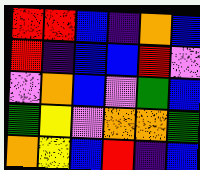[["red", "red", "blue", "indigo", "orange", "blue"], ["red", "indigo", "blue", "blue", "red", "violet"], ["violet", "orange", "blue", "violet", "green", "blue"], ["green", "yellow", "violet", "orange", "orange", "green"], ["orange", "yellow", "blue", "red", "indigo", "blue"]]